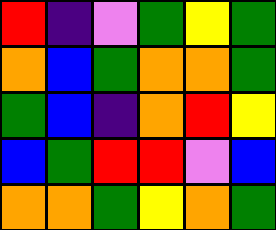[["red", "indigo", "violet", "green", "yellow", "green"], ["orange", "blue", "green", "orange", "orange", "green"], ["green", "blue", "indigo", "orange", "red", "yellow"], ["blue", "green", "red", "red", "violet", "blue"], ["orange", "orange", "green", "yellow", "orange", "green"]]